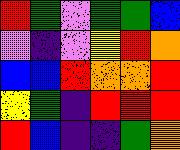[["red", "green", "violet", "green", "green", "blue"], ["violet", "indigo", "violet", "yellow", "red", "orange"], ["blue", "blue", "red", "orange", "orange", "red"], ["yellow", "green", "indigo", "red", "red", "red"], ["red", "blue", "indigo", "indigo", "green", "orange"]]